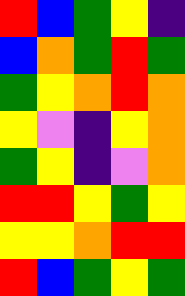[["red", "blue", "green", "yellow", "indigo"], ["blue", "orange", "green", "red", "green"], ["green", "yellow", "orange", "red", "orange"], ["yellow", "violet", "indigo", "yellow", "orange"], ["green", "yellow", "indigo", "violet", "orange"], ["red", "red", "yellow", "green", "yellow"], ["yellow", "yellow", "orange", "red", "red"], ["red", "blue", "green", "yellow", "green"]]